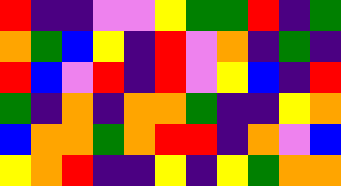[["red", "indigo", "indigo", "violet", "violet", "yellow", "green", "green", "red", "indigo", "green"], ["orange", "green", "blue", "yellow", "indigo", "red", "violet", "orange", "indigo", "green", "indigo"], ["red", "blue", "violet", "red", "indigo", "red", "violet", "yellow", "blue", "indigo", "red"], ["green", "indigo", "orange", "indigo", "orange", "orange", "green", "indigo", "indigo", "yellow", "orange"], ["blue", "orange", "orange", "green", "orange", "red", "red", "indigo", "orange", "violet", "blue"], ["yellow", "orange", "red", "indigo", "indigo", "yellow", "indigo", "yellow", "green", "orange", "orange"]]